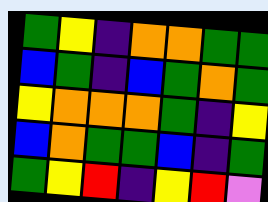[["green", "yellow", "indigo", "orange", "orange", "green", "green"], ["blue", "green", "indigo", "blue", "green", "orange", "green"], ["yellow", "orange", "orange", "orange", "green", "indigo", "yellow"], ["blue", "orange", "green", "green", "blue", "indigo", "green"], ["green", "yellow", "red", "indigo", "yellow", "red", "violet"]]